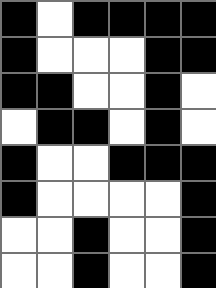[["black", "white", "black", "black", "black", "black"], ["black", "white", "white", "white", "black", "black"], ["black", "black", "white", "white", "black", "white"], ["white", "black", "black", "white", "black", "white"], ["black", "white", "white", "black", "black", "black"], ["black", "white", "white", "white", "white", "black"], ["white", "white", "black", "white", "white", "black"], ["white", "white", "black", "white", "white", "black"]]